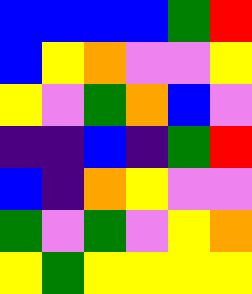[["blue", "blue", "blue", "blue", "green", "red"], ["blue", "yellow", "orange", "violet", "violet", "yellow"], ["yellow", "violet", "green", "orange", "blue", "violet"], ["indigo", "indigo", "blue", "indigo", "green", "red"], ["blue", "indigo", "orange", "yellow", "violet", "violet"], ["green", "violet", "green", "violet", "yellow", "orange"], ["yellow", "green", "yellow", "yellow", "yellow", "yellow"]]